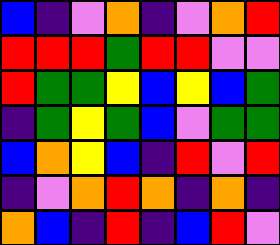[["blue", "indigo", "violet", "orange", "indigo", "violet", "orange", "red"], ["red", "red", "red", "green", "red", "red", "violet", "violet"], ["red", "green", "green", "yellow", "blue", "yellow", "blue", "green"], ["indigo", "green", "yellow", "green", "blue", "violet", "green", "green"], ["blue", "orange", "yellow", "blue", "indigo", "red", "violet", "red"], ["indigo", "violet", "orange", "red", "orange", "indigo", "orange", "indigo"], ["orange", "blue", "indigo", "red", "indigo", "blue", "red", "violet"]]